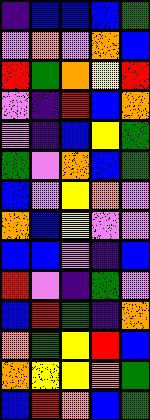[["indigo", "blue", "blue", "blue", "green"], ["violet", "orange", "violet", "orange", "blue"], ["red", "green", "orange", "yellow", "red"], ["violet", "indigo", "red", "blue", "orange"], ["violet", "indigo", "blue", "yellow", "green"], ["green", "violet", "orange", "blue", "green"], ["blue", "violet", "yellow", "orange", "violet"], ["orange", "blue", "yellow", "violet", "violet"], ["blue", "blue", "violet", "indigo", "blue"], ["red", "violet", "indigo", "green", "violet"], ["blue", "red", "green", "indigo", "orange"], ["orange", "green", "yellow", "red", "blue"], ["orange", "yellow", "yellow", "orange", "green"], ["blue", "red", "orange", "blue", "green"]]